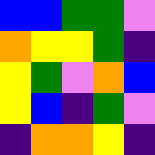[["blue", "blue", "green", "green", "violet"], ["orange", "yellow", "yellow", "green", "indigo"], ["yellow", "green", "violet", "orange", "blue"], ["yellow", "blue", "indigo", "green", "violet"], ["indigo", "orange", "orange", "yellow", "indigo"]]